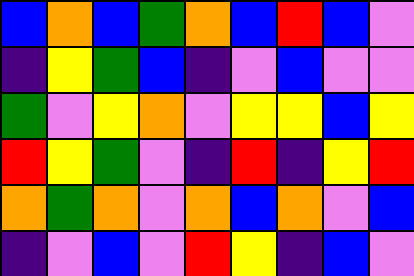[["blue", "orange", "blue", "green", "orange", "blue", "red", "blue", "violet"], ["indigo", "yellow", "green", "blue", "indigo", "violet", "blue", "violet", "violet"], ["green", "violet", "yellow", "orange", "violet", "yellow", "yellow", "blue", "yellow"], ["red", "yellow", "green", "violet", "indigo", "red", "indigo", "yellow", "red"], ["orange", "green", "orange", "violet", "orange", "blue", "orange", "violet", "blue"], ["indigo", "violet", "blue", "violet", "red", "yellow", "indigo", "blue", "violet"]]